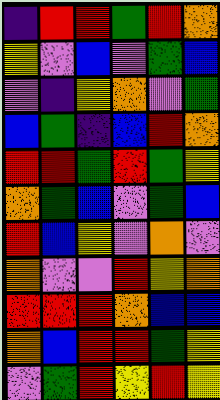[["indigo", "red", "red", "green", "red", "orange"], ["yellow", "violet", "blue", "violet", "green", "blue"], ["violet", "indigo", "yellow", "orange", "violet", "green"], ["blue", "green", "indigo", "blue", "red", "orange"], ["red", "red", "green", "red", "green", "yellow"], ["orange", "green", "blue", "violet", "green", "blue"], ["red", "blue", "yellow", "violet", "orange", "violet"], ["orange", "violet", "violet", "red", "yellow", "orange"], ["red", "red", "red", "orange", "blue", "blue"], ["orange", "blue", "red", "red", "green", "yellow"], ["violet", "green", "red", "yellow", "red", "yellow"]]